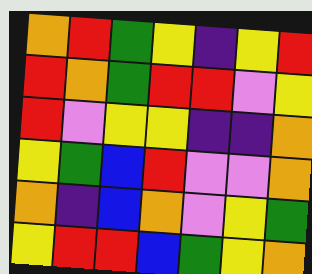[["orange", "red", "green", "yellow", "indigo", "yellow", "red"], ["red", "orange", "green", "red", "red", "violet", "yellow"], ["red", "violet", "yellow", "yellow", "indigo", "indigo", "orange"], ["yellow", "green", "blue", "red", "violet", "violet", "orange"], ["orange", "indigo", "blue", "orange", "violet", "yellow", "green"], ["yellow", "red", "red", "blue", "green", "yellow", "orange"]]